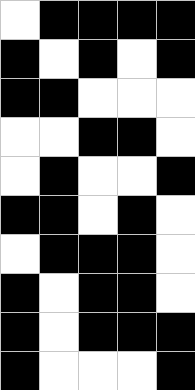[["white", "black", "black", "black", "black"], ["black", "white", "black", "white", "black"], ["black", "black", "white", "white", "white"], ["white", "white", "black", "black", "white"], ["white", "black", "white", "white", "black"], ["black", "black", "white", "black", "white"], ["white", "black", "black", "black", "white"], ["black", "white", "black", "black", "white"], ["black", "white", "black", "black", "black"], ["black", "white", "white", "white", "black"]]